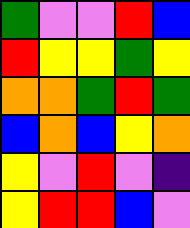[["green", "violet", "violet", "red", "blue"], ["red", "yellow", "yellow", "green", "yellow"], ["orange", "orange", "green", "red", "green"], ["blue", "orange", "blue", "yellow", "orange"], ["yellow", "violet", "red", "violet", "indigo"], ["yellow", "red", "red", "blue", "violet"]]